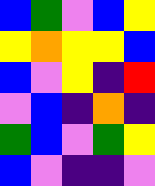[["blue", "green", "violet", "blue", "yellow"], ["yellow", "orange", "yellow", "yellow", "blue"], ["blue", "violet", "yellow", "indigo", "red"], ["violet", "blue", "indigo", "orange", "indigo"], ["green", "blue", "violet", "green", "yellow"], ["blue", "violet", "indigo", "indigo", "violet"]]